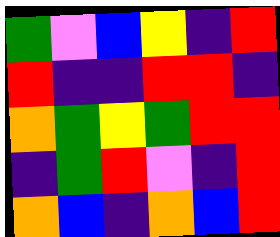[["green", "violet", "blue", "yellow", "indigo", "red"], ["red", "indigo", "indigo", "red", "red", "indigo"], ["orange", "green", "yellow", "green", "red", "red"], ["indigo", "green", "red", "violet", "indigo", "red"], ["orange", "blue", "indigo", "orange", "blue", "red"]]